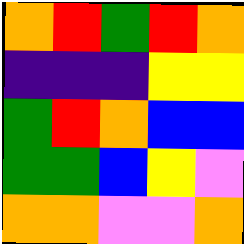[["orange", "red", "green", "red", "orange"], ["indigo", "indigo", "indigo", "yellow", "yellow"], ["green", "red", "orange", "blue", "blue"], ["green", "green", "blue", "yellow", "violet"], ["orange", "orange", "violet", "violet", "orange"]]